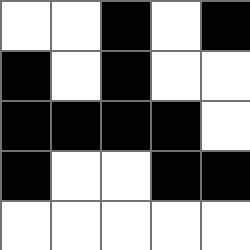[["white", "white", "black", "white", "black"], ["black", "white", "black", "white", "white"], ["black", "black", "black", "black", "white"], ["black", "white", "white", "black", "black"], ["white", "white", "white", "white", "white"]]